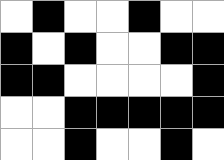[["white", "black", "white", "white", "black", "white", "white"], ["black", "white", "black", "white", "white", "black", "black"], ["black", "black", "white", "white", "white", "white", "black"], ["white", "white", "black", "black", "black", "black", "black"], ["white", "white", "black", "white", "white", "black", "white"]]